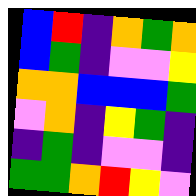[["blue", "red", "indigo", "orange", "green", "orange"], ["blue", "green", "indigo", "violet", "violet", "yellow"], ["orange", "orange", "blue", "blue", "blue", "green"], ["violet", "orange", "indigo", "yellow", "green", "indigo"], ["indigo", "green", "indigo", "violet", "violet", "indigo"], ["green", "green", "orange", "red", "yellow", "violet"]]